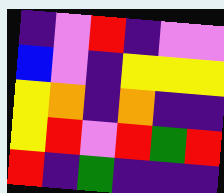[["indigo", "violet", "red", "indigo", "violet", "violet"], ["blue", "violet", "indigo", "yellow", "yellow", "yellow"], ["yellow", "orange", "indigo", "orange", "indigo", "indigo"], ["yellow", "red", "violet", "red", "green", "red"], ["red", "indigo", "green", "indigo", "indigo", "indigo"]]